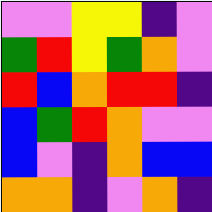[["violet", "violet", "yellow", "yellow", "indigo", "violet"], ["green", "red", "yellow", "green", "orange", "violet"], ["red", "blue", "orange", "red", "red", "indigo"], ["blue", "green", "red", "orange", "violet", "violet"], ["blue", "violet", "indigo", "orange", "blue", "blue"], ["orange", "orange", "indigo", "violet", "orange", "indigo"]]